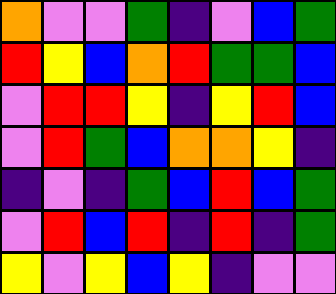[["orange", "violet", "violet", "green", "indigo", "violet", "blue", "green"], ["red", "yellow", "blue", "orange", "red", "green", "green", "blue"], ["violet", "red", "red", "yellow", "indigo", "yellow", "red", "blue"], ["violet", "red", "green", "blue", "orange", "orange", "yellow", "indigo"], ["indigo", "violet", "indigo", "green", "blue", "red", "blue", "green"], ["violet", "red", "blue", "red", "indigo", "red", "indigo", "green"], ["yellow", "violet", "yellow", "blue", "yellow", "indigo", "violet", "violet"]]